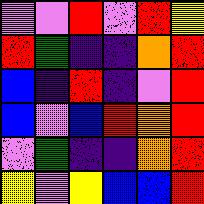[["violet", "violet", "red", "violet", "red", "yellow"], ["red", "green", "indigo", "indigo", "orange", "red"], ["blue", "indigo", "red", "indigo", "violet", "red"], ["blue", "violet", "blue", "red", "orange", "red"], ["violet", "green", "indigo", "indigo", "orange", "red"], ["yellow", "violet", "yellow", "blue", "blue", "red"]]